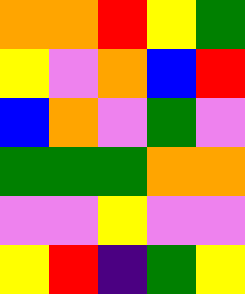[["orange", "orange", "red", "yellow", "green"], ["yellow", "violet", "orange", "blue", "red"], ["blue", "orange", "violet", "green", "violet"], ["green", "green", "green", "orange", "orange"], ["violet", "violet", "yellow", "violet", "violet"], ["yellow", "red", "indigo", "green", "yellow"]]